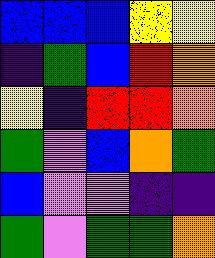[["blue", "blue", "blue", "yellow", "yellow"], ["indigo", "green", "blue", "red", "orange"], ["yellow", "indigo", "red", "red", "orange"], ["green", "violet", "blue", "orange", "green"], ["blue", "violet", "violet", "indigo", "indigo"], ["green", "violet", "green", "green", "orange"]]